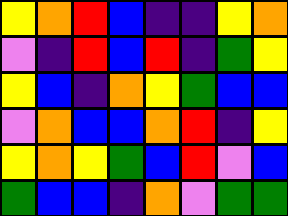[["yellow", "orange", "red", "blue", "indigo", "indigo", "yellow", "orange"], ["violet", "indigo", "red", "blue", "red", "indigo", "green", "yellow"], ["yellow", "blue", "indigo", "orange", "yellow", "green", "blue", "blue"], ["violet", "orange", "blue", "blue", "orange", "red", "indigo", "yellow"], ["yellow", "orange", "yellow", "green", "blue", "red", "violet", "blue"], ["green", "blue", "blue", "indigo", "orange", "violet", "green", "green"]]